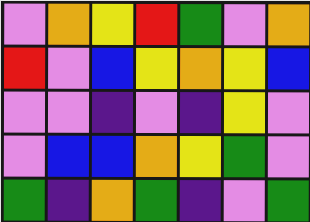[["violet", "orange", "yellow", "red", "green", "violet", "orange"], ["red", "violet", "blue", "yellow", "orange", "yellow", "blue"], ["violet", "violet", "indigo", "violet", "indigo", "yellow", "violet"], ["violet", "blue", "blue", "orange", "yellow", "green", "violet"], ["green", "indigo", "orange", "green", "indigo", "violet", "green"]]